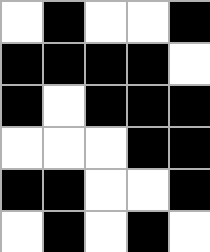[["white", "black", "white", "white", "black"], ["black", "black", "black", "black", "white"], ["black", "white", "black", "black", "black"], ["white", "white", "white", "black", "black"], ["black", "black", "white", "white", "black"], ["white", "black", "white", "black", "white"]]